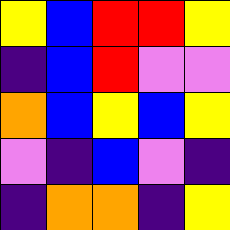[["yellow", "blue", "red", "red", "yellow"], ["indigo", "blue", "red", "violet", "violet"], ["orange", "blue", "yellow", "blue", "yellow"], ["violet", "indigo", "blue", "violet", "indigo"], ["indigo", "orange", "orange", "indigo", "yellow"]]